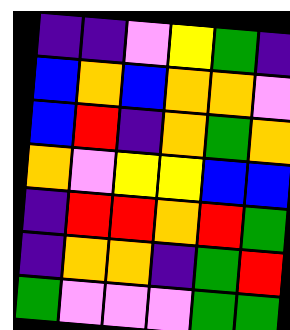[["indigo", "indigo", "violet", "yellow", "green", "indigo"], ["blue", "orange", "blue", "orange", "orange", "violet"], ["blue", "red", "indigo", "orange", "green", "orange"], ["orange", "violet", "yellow", "yellow", "blue", "blue"], ["indigo", "red", "red", "orange", "red", "green"], ["indigo", "orange", "orange", "indigo", "green", "red"], ["green", "violet", "violet", "violet", "green", "green"]]